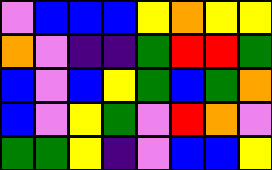[["violet", "blue", "blue", "blue", "yellow", "orange", "yellow", "yellow"], ["orange", "violet", "indigo", "indigo", "green", "red", "red", "green"], ["blue", "violet", "blue", "yellow", "green", "blue", "green", "orange"], ["blue", "violet", "yellow", "green", "violet", "red", "orange", "violet"], ["green", "green", "yellow", "indigo", "violet", "blue", "blue", "yellow"]]